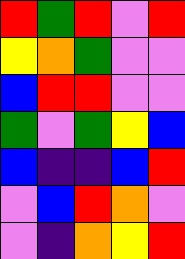[["red", "green", "red", "violet", "red"], ["yellow", "orange", "green", "violet", "violet"], ["blue", "red", "red", "violet", "violet"], ["green", "violet", "green", "yellow", "blue"], ["blue", "indigo", "indigo", "blue", "red"], ["violet", "blue", "red", "orange", "violet"], ["violet", "indigo", "orange", "yellow", "red"]]